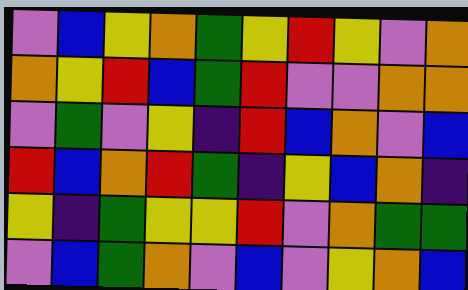[["violet", "blue", "yellow", "orange", "green", "yellow", "red", "yellow", "violet", "orange"], ["orange", "yellow", "red", "blue", "green", "red", "violet", "violet", "orange", "orange"], ["violet", "green", "violet", "yellow", "indigo", "red", "blue", "orange", "violet", "blue"], ["red", "blue", "orange", "red", "green", "indigo", "yellow", "blue", "orange", "indigo"], ["yellow", "indigo", "green", "yellow", "yellow", "red", "violet", "orange", "green", "green"], ["violet", "blue", "green", "orange", "violet", "blue", "violet", "yellow", "orange", "blue"]]